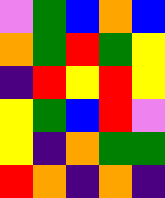[["violet", "green", "blue", "orange", "blue"], ["orange", "green", "red", "green", "yellow"], ["indigo", "red", "yellow", "red", "yellow"], ["yellow", "green", "blue", "red", "violet"], ["yellow", "indigo", "orange", "green", "green"], ["red", "orange", "indigo", "orange", "indigo"]]